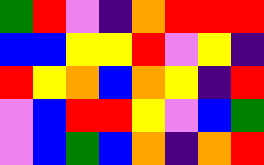[["green", "red", "violet", "indigo", "orange", "red", "red", "red"], ["blue", "blue", "yellow", "yellow", "red", "violet", "yellow", "indigo"], ["red", "yellow", "orange", "blue", "orange", "yellow", "indigo", "red"], ["violet", "blue", "red", "red", "yellow", "violet", "blue", "green"], ["violet", "blue", "green", "blue", "orange", "indigo", "orange", "red"]]